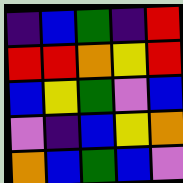[["indigo", "blue", "green", "indigo", "red"], ["red", "red", "orange", "yellow", "red"], ["blue", "yellow", "green", "violet", "blue"], ["violet", "indigo", "blue", "yellow", "orange"], ["orange", "blue", "green", "blue", "violet"]]